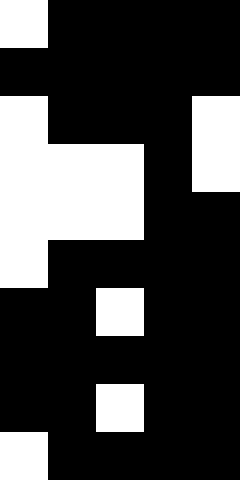[["white", "black", "black", "black", "black"], ["black", "black", "black", "black", "black"], ["white", "black", "black", "black", "white"], ["white", "white", "white", "black", "white"], ["white", "white", "white", "black", "black"], ["white", "black", "black", "black", "black"], ["black", "black", "white", "black", "black"], ["black", "black", "black", "black", "black"], ["black", "black", "white", "black", "black"], ["white", "black", "black", "black", "black"]]